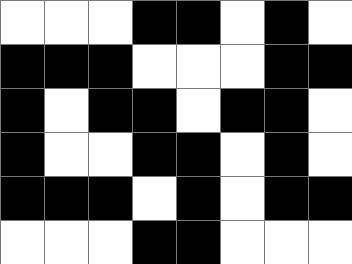[["white", "white", "white", "black", "black", "white", "black", "white"], ["black", "black", "black", "white", "white", "white", "black", "black"], ["black", "white", "black", "black", "white", "black", "black", "white"], ["black", "white", "white", "black", "black", "white", "black", "white"], ["black", "black", "black", "white", "black", "white", "black", "black"], ["white", "white", "white", "black", "black", "white", "white", "white"]]